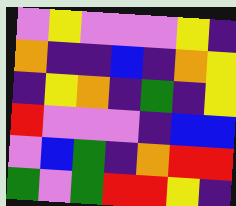[["violet", "yellow", "violet", "violet", "violet", "yellow", "indigo"], ["orange", "indigo", "indigo", "blue", "indigo", "orange", "yellow"], ["indigo", "yellow", "orange", "indigo", "green", "indigo", "yellow"], ["red", "violet", "violet", "violet", "indigo", "blue", "blue"], ["violet", "blue", "green", "indigo", "orange", "red", "red"], ["green", "violet", "green", "red", "red", "yellow", "indigo"]]